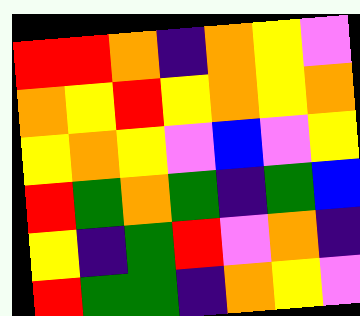[["red", "red", "orange", "indigo", "orange", "yellow", "violet"], ["orange", "yellow", "red", "yellow", "orange", "yellow", "orange"], ["yellow", "orange", "yellow", "violet", "blue", "violet", "yellow"], ["red", "green", "orange", "green", "indigo", "green", "blue"], ["yellow", "indigo", "green", "red", "violet", "orange", "indigo"], ["red", "green", "green", "indigo", "orange", "yellow", "violet"]]